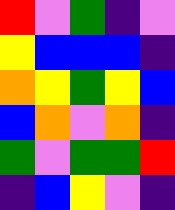[["red", "violet", "green", "indigo", "violet"], ["yellow", "blue", "blue", "blue", "indigo"], ["orange", "yellow", "green", "yellow", "blue"], ["blue", "orange", "violet", "orange", "indigo"], ["green", "violet", "green", "green", "red"], ["indigo", "blue", "yellow", "violet", "indigo"]]